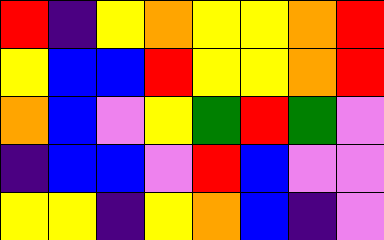[["red", "indigo", "yellow", "orange", "yellow", "yellow", "orange", "red"], ["yellow", "blue", "blue", "red", "yellow", "yellow", "orange", "red"], ["orange", "blue", "violet", "yellow", "green", "red", "green", "violet"], ["indigo", "blue", "blue", "violet", "red", "blue", "violet", "violet"], ["yellow", "yellow", "indigo", "yellow", "orange", "blue", "indigo", "violet"]]